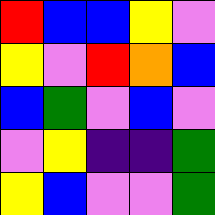[["red", "blue", "blue", "yellow", "violet"], ["yellow", "violet", "red", "orange", "blue"], ["blue", "green", "violet", "blue", "violet"], ["violet", "yellow", "indigo", "indigo", "green"], ["yellow", "blue", "violet", "violet", "green"]]